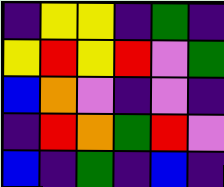[["indigo", "yellow", "yellow", "indigo", "green", "indigo"], ["yellow", "red", "yellow", "red", "violet", "green"], ["blue", "orange", "violet", "indigo", "violet", "indigo"], ["indigo", "red", "orange", "green", "red", "violet"], ["blue", "indigo", "green", "indigo", "blue", "indigo"]]